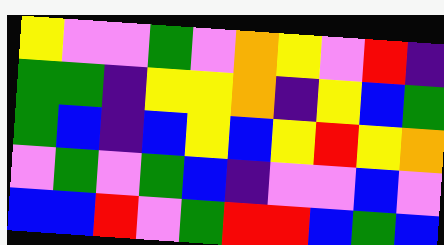[["yellow", "violet", "violet", "green", "violet", "orange", "yellow", "violet", "red", "indigo"], ["green", "green", "indigo", "yellow", "yellow", "orange", "indigo", "yellow", "blue", "green"], ["green", "blue", "indigo", "blue", "yellow", "blue", "yellow", "red", "yellow", "orange"], ["violet", "green", "violet", "green", "blue", "indigo", "violet", "violet", "blue", "violet"], ["blue", "blue", "red", "violet", "green", "red", "red", "blue", "green", "blue"]]